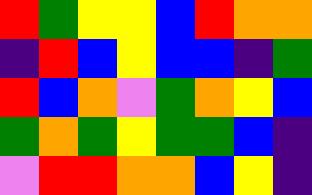[["red", "green", "yellow", "yellow", "blue", "red", "orange", "orange"], ["indigo", "red", "blue", "yellow", "blue", "blue", "indigo", "green"], ["red", "blue", "orange", "violet", "green", "orange", "yellow", "blue"], ["green", "orange", "green", "yellow", "green", "green", "blue", "indigo"], ["violet", "red", "red", "orange", "orange", "blue", "yellow", "indigo"]]